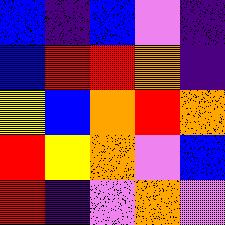[["blue", "indigo", "blue", "violet", "indigo"], ["blue", "red", "red", "orange", "indigo"], ["yellow", "blue", "orange", "red", "orange"], ["red", "yellow", "orange", "violet", "blue"], ["red", "indigo", "violet", "orange", "violet"]]